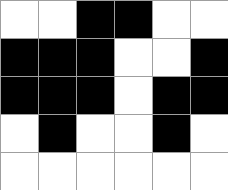[["white", "white", "black", "black", "white", "white"], ["black", "black", "black", "white", "white", "black"], ["black", "black", "black", "white", "black", "black"], ["white", "black", "white", "white", "black", "white"], ["white", "white", "white", "white", "white", "white"]]